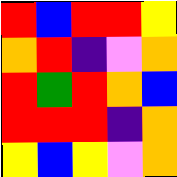[["red", "blue", "red", "red", "yellow"], ["orange", "red", "indigo", "violet", "orange"], ["red", "green", "red", "orange", "blue"], ["red", "red", "red", "indigo", "orange"], ["yellow", "blue", "yellow", "violet", "orange"]]